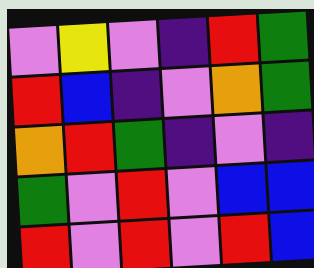[["violet", "yellow", "violet", "indigo", "red", "green"], ["red", "blue", "indigo", "violet", "orange", "green"], ["orange", "red", "green", "indigo", "violet", "indigo"], ["green", "violet", "red", "violet", "blue", "blue"], ["red", "violet", "red", "violet", "red", "blue"]]